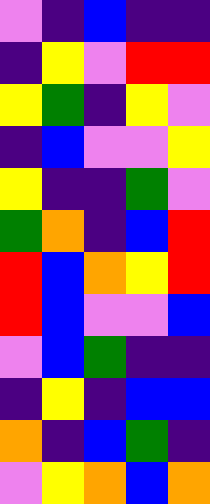[["violet", "indigo", "blue", "indigo", "indigo"], ["indigo", "yellow", "violet", "red", "red"], ["yellow", "green", "indigo", "yellow", "violet"], ["indigo", "blue", "violet", "violet", "yellow"], ["yellow", "indigo", "indigo", "green", "violet"], ["green", "orange", "indigo", "blue", "red"], ["red", "blue", "orange", "yellow", "red"], ["red", "blue", "violet", "violet", "blue"], ["violet", "blue", "green", "indigo", "indigo"], ["indigo", "yellow", "indigo", "blue", "blue"], ["orange", "indigo", "blue", "green", "indigo"], ["violet", "yellow", "orange", "blue", "orange"]]